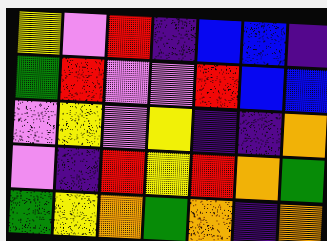[["yellow", "violet", "red", "indigo", "blue", "blue", "indigo"], ["green", "red", "violet", "violet", "red", "blue", "blue"], ["violet", "yellow", "violet", "yellow", "indigo", "indigo", "orange"], ["violet", "indigo", "red", "yellow", "red", "orange", "green"], ["green", "yellow", "orange", "green", "orange", "indigo", "orange"]]